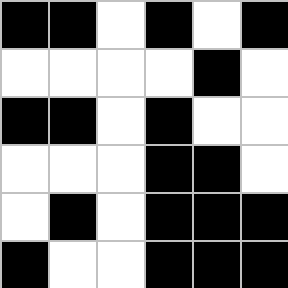[["black", "black", "white", "black", "white", "black"], ["white", "white", "white", "white", "black", "white"], ["black", "black", "white", "black", "white", "white"], ["white", "white", "white", "black", "black", "white"], ["white", "black", "white", "black", "black", "black"], ["black", "white", "white", "black", "black", "black"]]